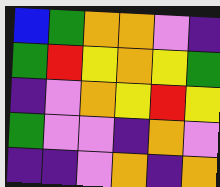[["blue", "green", "orange", "orange", "violet", "indigo"], ["green", "red", "yellow", "orange", "yellow", "green"], ["indigo", "violet", "orange", "yellow", "red", "yellow"], ["green", "violet", "violet", "indigo", "orange", "violet"], ["indigo", "indigo", "violet", "orange", "indigo", "orange"]]